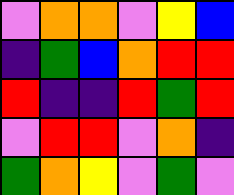[["violet", "orange", "orange", "violet", "yellow", "blue"], ["indigo", "green", "blue", "orange", "red", "red"], ["red", "indigo", "indigo", "red", "green", "red"], ["violet", "red", "red", "violet", "orange", "indigo"], ["green", "orange", "yellow", "violet", "green", "violet"]]